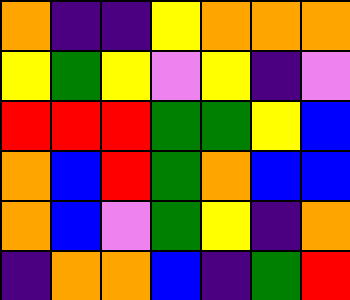[["orange", "indigo", "indigo", "yellow", "orange", "orange", "orange"], ["yellow", "green", "yellow", "violet", "yellow", "indigo", "violet"], ["red", "red", "red", "green", "green", "yellow", "blue"], ["orange", "blue", "red", "green", "orange", "blue", "blue"], ["orange", "blue", "violet", "green", "yellow", "indigo", "orange"], ["indigo", "orange", "orange", "blue", "indigo", "green", "red"]]